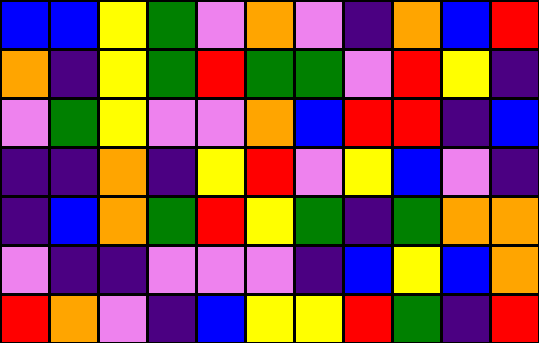[["blue", "blue", "yellow", "green", "violet", "orange", "violet", "indigo", "orange", "blue", "red"], ["orange", "indigo", "yellow", "green", "red", "green", "green", "violet", "red", "yellow", "indigo"], ["violet", "green", "yellow", "violet", "violet", "orange", "blue", "red", "red", "indigo", "blue"], ["indigo", "indigo", "orange", "indigo", "yellow", "red", "violet", "yellow", "blue", "violet", "indigo"], ["indigo", "blue", "orange", "green", "red", "yellow", "green", "indigo", "green", "orange", "orange"], ["violet", "indigo", "indigo", "violet", "violet", "violet", "indigo", "blue", "yellow", "blue", "orange"], ["red", "orange", "violet", "indigo", "blue", "yellow", "yellow", "red", "green", "indigo", "red"]]